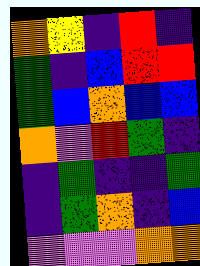[["orange", "yellow", "indigo", "red", "indigo"], ["green", "indigo", "blue", "red", "red"], ["green", "blue", "orange", "blue", "blue"], ["orange", "violet", "red", "green", "indigo"], ["indigo", "green", "indigo", "indigo", "green"], ["indigo", "green", "orange", "indigo", "blue"], ["violet", "violet", "violet", "orange", "orange"]]